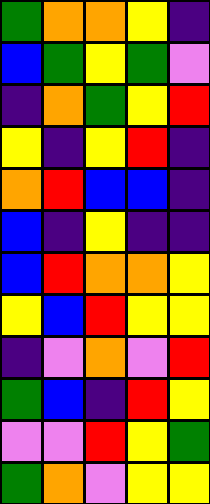[["green", "orange", "orange", "yellow", "indigo"], ["blue", "green", "yellow", "green", "violet"], ["indigo", "orange", "green", "yellow", "red"], ["yellow", "indigo", "yellow", "red", "indigo"], ["orange", "red", "blue", "blue", "indigo"], ["blue", "indigo", "yellow", "indigo", "indigo"], ["blue", "red", "orange", "orange", "yellow"], ["yellow", "blue", "red", "yellow", "yellow"], ["indigo", "violet", "orange", "violet", "red"], ["green", "blue", "indigo", "red", "yellow"], ["violet", "violet", "red", "yellow", "green"], ["green", "orange", "violet", "yellow", "yellow"]]